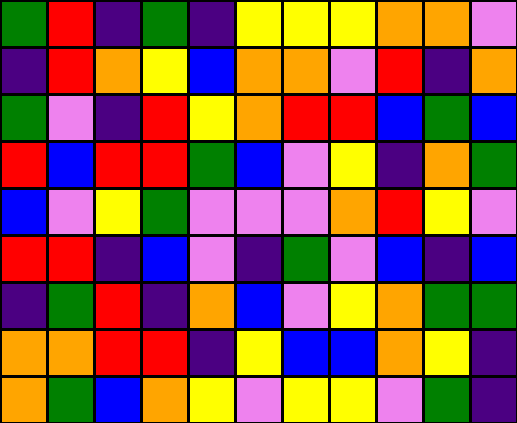[["green", "red", "indigo", "green", "indigo", "yellow", "yellow", "yellow", "orange", "orange", "violet"], ["indigo", "red", "orange", "yellow", "blue", "orange", "orange", "violet", "red", "indigo", "orange"], ["green", "violet", "indigo", "red", "yellow", "orange", "red", "red", "blue", "green", "blue"], ["red", "blue", "red", "red", "green", "blue", "violet", "yellow", "indigo", "orange", "green"], ["blue", "violet", "yellow", "green", "violet", "violet", "violet", "orange", "red", "yellow", "violet"], ["red", "red", "indigo", "blue", "violet", "indigo", "green", "violet", "blue", "indigo", "blue"], ["indigo", "green", "red", "indigo", "orange", "blue", "violet", "yellow", "orange", "green", "green"], ["orange", "orange", "red", "red", "indigo", "yellow", "blue", "blue", "orange", "yellow", "indigo"], ["orange", "green", "blue", "orange", "yellow", "violet", "yellow", "yellow", "violet", "green", "indigo"]]